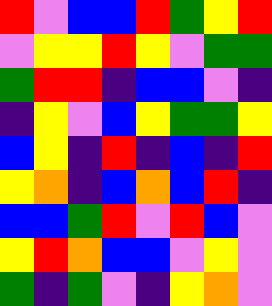[["red", "violet", "blue", "blue", "red", "green", "yellow", "red"], ["violet", "yellow", "yellow", "red", "yellow", "violet", "green", "green"], ["green", "red", "red", "indigo", "blue", "blue", "violet", "indigo"], ["indigo", "yellow", "violet", "blue", "yellow", "green", "green", "yellow"], ["blue", "yellow", "indigo", "red", "indigo", "blue", "indigo", "red"], ["yellow", "orange", "indigo", "blue", "orange", "blue", "red", "indigo"], ["blue", "blue", "green", "red", "violet", "red", "blue", "violet"], ["yellow", "red", "orange", "blue", "blue", "violet", "yellow", "violet"], ["green", "indigo", "green", "violet", "indigo", "yellow", "orange", "violet"]]